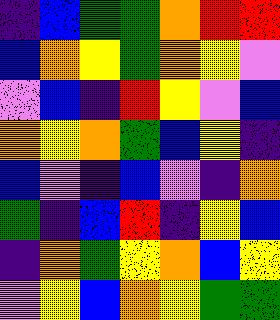[["indigo", "blue", "green", "green", "orange", "red", "red"], ["blue", "orange", "yellow", "green", "orange", "yellow", "violet"], ["violet", "blue", "indigo", "red", "yellow", "violet", "blue"], ["orange", "yellow", "orange", "green", "blue", "yellow", "indigo"], ["blue", "violet", "indigo", "blue", "violet", "indigo", "orange"], ["green", "indigo", "blue", "red", "indigo", "yellow", "blue"], ["indigo", "orange", "green", "yellow", "orange", "blue", "yellow"], ["violet", "yellow", "blue", "orange", "yellow", "green", "green"]]